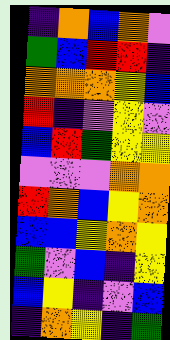[["indigo", "orange", "blue", "orange", "violet"], ["green", "blue", "red", "red", "indigo"], ["orange", "orange", "orange", "yellow", "blue"], ["red", "indigo", "violet", "yellow", "violet"], ["blue", "red", "green", "yellow", "yellow"], ["violet", "violet", "violet", "orange", "orange"], ["red", "orange", "blue", "yellow", "orange"], ["blue", "blue", "yellow", "orange", "yellow"], ["green", "violet", "blue", "indigo", "yellow"], ["blue", "yellow", "indigo", "violet", "blue"], ["indigo", "orange", "yellow", "indigo", "green"]]